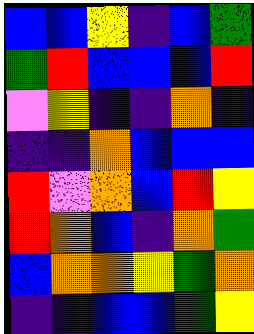[["blue", "blue", "yellow", "indigo", "blue", "green"], ["green", "red", "blue", "blue", "blue", "red"], ["violet", "yellow", "indigo", "indigo", "orange", "indigo"], ["indigo", "indigo", "orange", "blue", "blue", "blue"], ["red", "violet", "orange", "blue", "red", "yellow"], ["red", "orange", "blue", "indigo", "orange", "green"], ["blue", "orange", "orange", "yellow", "green", "orange"], ["indigo", "indigo", "blue", "blue", "green", "yellow"]]